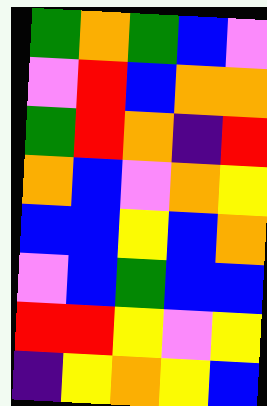[["green", "orange", "green", "blue", "violet"], ["violet", "red", "blue", "orange", "orange"], ["green", "red", "orange", "indigo", "red"], ["orange", "blue", "violet", "orange", "yellow"], ["blue", "blue", "yellow", "blue", "orange"], ["violet", "blue", "green", "blue", "blue"], ["red", "red", "yellow", "violet", "yellow"], ["indigo", "yellow", "orange", "yellow", "blue"]]